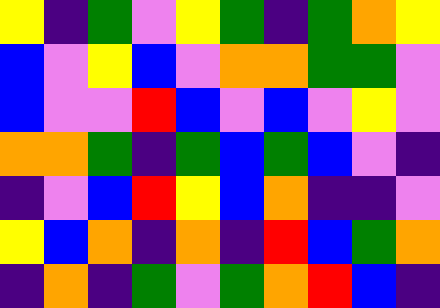[["yellow", "indigo", "green", "violet", "yellow", "green", "indigo", "green", "orange", "yellow"], ["blue", "violet", "yellow", "blue", "violet", "orange", "orange", "green", "green", "violet"], ["blue", "violet", "violet", "red", "blue", "violet", "blue", "violet", "yellow", "violet"], ["orange", "orange", "green", "indigo", "green", "blue", "green", "blue", "violet", "indigo"], ["indigo", "violet", "blue", "red", "yellow", "blue", "orange", "indigo", "indigo", "violet"], ["yellow", "blue", "orange", "indigo", "orange", "indigo", "red", "blue", "green", "orange"], ["indigo", "orange", "indigo", "green", "violet", "green", "orange", "red", "blue", "indigo"]]